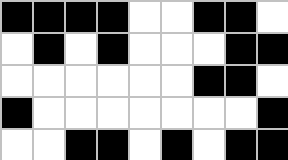[["black", "black", "black", "black", "white", "white", "black", "black", "white"], ["white", "black", "white", "black", "white", "white", "white", "black", "black"], ["white", "white", "white", "white", "white", "white", "black", "black", "white"], ["black", "white", "white", "white", "white", "white", "white", "white", "black"], ["white", "white", "black", "black", "white", "black", "white", "black", "black"]]